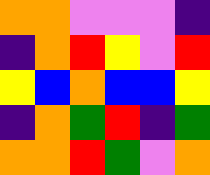[["orange", "orange", "violet", "violet", "violet", "indigo"], ["indigo", "orange", "red", "yellow", "violet", "red"], ["yellow", "blue", "orange", "blue", "blue", "yellow"], ["indigo", "orange", "green", "red", "indigo", "green"], ["orange", "orange", "red", "green", "violet", "orange"]]